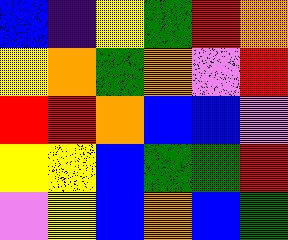[["blue", "indigo", "yellow", "green", "red", "orange"], ["yellow", "orange", "green", "orange", "violet", "red"], ["red", "red", "orange", "blue", "blue", "violet"], ["yellow", "yellow", "blue", "green", "green", "red"], ["violet", "yellow", "blue", "orange", "blue", "green"]]